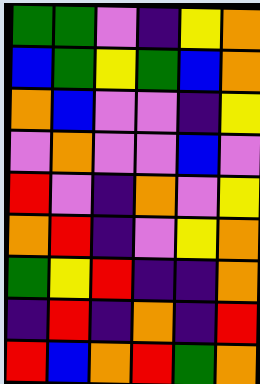[["green", "green", "violet", "indigo", "yellow", "orange"], ["blue", "green", "yellow", "green", "blue", "orange"], ["orange", "blue", "violet", "violet", "indigo", "yellow"], ["violet", "orange", "violet", "violet", "blue", "violet"], ["red", "violet", "indigo", "orange", "violet", "yellow"], ["orange", "red", "indigo", "violet", "yellow", "orange"], ["green", "yellow", "red", "indigo", "indigo", "orange"], ["indigo", "red", "indigo", "orange", "indigo", "red"], ["red", "blue", "orange", "red", "green", "orange"]]